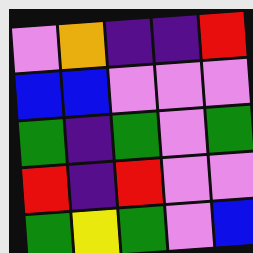[["violet", "orange", "indigo", "indigo", "red"], ["blue", "blue", "violet", "violet", "violet"], ["green", "indigo", "green", "violet", "green"], ["red", "indigo", "red", "violet", "violet"], ["green", "yellow", "green", "violet", "blue"]]